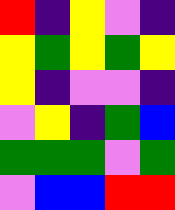[["red", "indigo", "yellow", "violet", "indigo"], ["yellow", "green", "yellow", "green", "yellow"], ["yellow", "indigo", "violet", "violet", "indigo"], ["violet", "yellow", "indigo", "green", "blue"], ["green", "green", "green", "violet", "green"], ["violet", "blue", "blue", "red", "red"]]